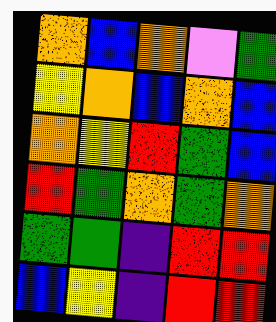[["orange", "blue", "orange", "violet", "green"], ["yellow", "orange", "blue", "orange", "blue"], ["orange", "yellow", "red", "green", "blue"], ["red", "green", "orange", "green", "orange"], ["green", "green", "indigo", "red", "red"], ["blue", "yellow", "indigo", "red", "red"]]